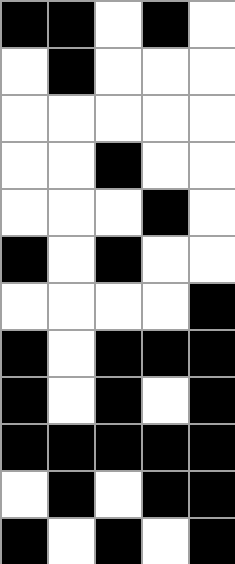[["black", "black", "white", "black", "white"], ["white", "black", "white", "white", "white"], ["white", "white", "white", "white", "white"], ["white", "white", "black", "white", "white"], ["white", "white", "white", "black", "white"], ["black", "white", "black", "white", "white"], ["white", "white", "white", "white", "black"], ["black", "white", "black", "black", "black"], ["black", "white", "black", "white", "black"], ["black", "black", "black", "black", "black"], ["white", "black", "white", "black", "black"], ["black", "white", "black", "white", "black"]]